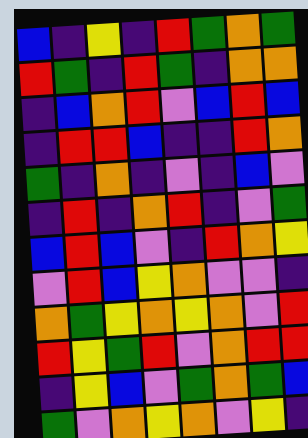[["blue", "indigo", "yellow", "indigo", "red", "green", "orange", "green"], ["red", "green", "indigo", "red", "green", "indigo", "orange", "orange"], ["indigo", "blue", "orange", "red", "violet", "blue", "red", "blue"], ["indigo", "red", "red", "blue", "indigo", "indigo", "red", "orange"], ["green", "indigo", "orange", "indigo", "violet", "indigo", "blue", "violet"], ["indigo", "red", "indigo", "orange", "red", "indigo", "violet", "green"], ["blue", "red", "blue", "violet", "indigo", "red", "orange", "yellow"], ["violet", "red", "blue", "yellow", "orange", "violet", "violet", "indigo"], ["orange", "green", "yellow", "orange", "yellow", "orange", "violet", "red"], ["red", "yellow", "green", "red", "violet", "orange", "red", "red"], ["indigo", "yellow", "blue", "violet", "green", "orange", "green", "blue"], ["green", "violet", "orange", "yellow", "orange", "violet", "yellow", "indigo"]]